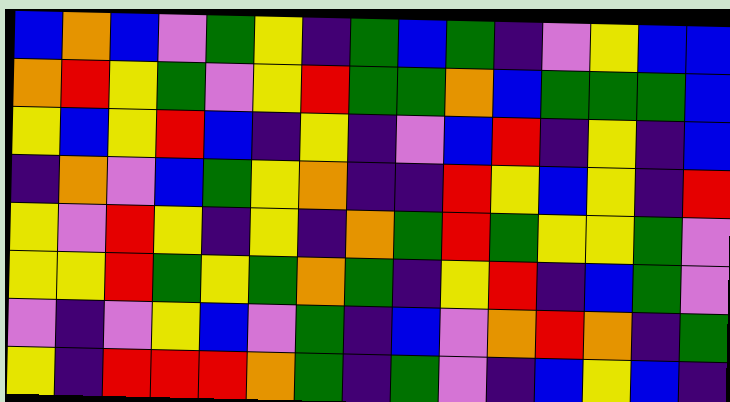[["blue", "orange", "blue", "violet", "green", "yellow", "indigo", "green", "blue", "green", "indigo", "violet", "yellow", "blue", "blue"], ["orange", "red", "yellow", "green", "violet", "yellow", "red", "green", "green", "orange", "blue", "green", "green", "green", "blue"], ["yellow", "blue", "yellow", "red", "blue", "indigo", "yellow", "indigo", "violet", "blue", "red", "indigo", "yellow", "indigo", "blue"], ["indigo", "orange", "violet", "blue", "green", "yellow", "orange", "indigo", "indigo", "red", "yellow", "blue", "yellow", "indigo", "red"], ["yellow", "violet", "red", "yellow", "indigo", "yellow", "indigo", "orange", "green", "red", "green", "yellow", "yellow", "green", "violet"], ["yellow", "yellow", "red", "green", "yellow", "green", "orange", "green", "indigo", "yellow", "red", "indigo", "blue", "green", "violet"], ["violet", "indigo", "violet", "yellow", "blue", "violet", "green", "indigo", "blue", "violet", "orange", "red", "orange", "indigo", "green"], ["yellow", "indigo", "red", "red", "red", "orange", "green", "indigo", "green", "violet", "indigo", "blue", "yellow", "blue", "indigo"]]